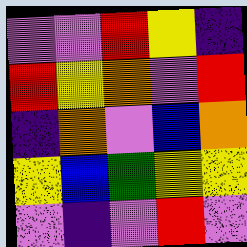[["violet", "violet", "red", "yellow", "indigo"], ["red", "yellow", "orange", "violet", "red"], ["indigo", "orange", "violet", "blue", "orange"], ["yellow", "blue", "green", "yellow", "yellow"], ["violet", "indigo", "violet", "red", "violet"]]